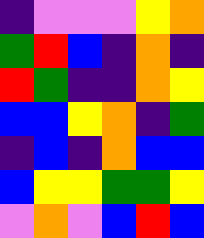[["indigo", "violet", "violet", "violet", "yellow", "orange"], ["green", "red", "blue", "indigo", "orange", "indigo"], ["red", "green", "indigo", "indigo", "orange", "yellow"], ["blue", "blue", "yellow", "orange", "indigo", "green"], ["indigo", "blue", "indigo", "orange", "blue", "blue"], ["blue", "yellow", "yellow", "green", "green", "yellow"], ["violet", "orange", "violet", "blue", "red", "blue"]]